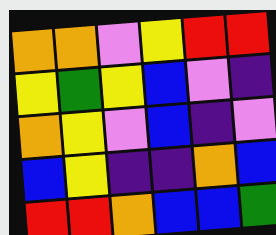[["orange", "orange", "violet", "yellow", "red", "red"], ["yellow", "green", "yellow", "blue", "violet", "indigo"], ["orange", "yellow", "violet", "blue", "indigo", "violet"], ["blue", "yellow", "indigo", "indigo", "orange", "blue"], ["red", "red", "orange", "blue", "blue", "green"]]